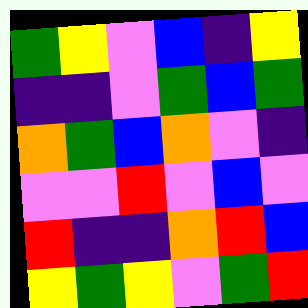[["green", "yellow", "violet", "blue", "indigo", "yellow"], ["indigo", "indigo", "violet", "green", "blue", "green"], ["orange", "green", "blue", "orange", "violet", "indigo"], ["violet", "violet", "red", "violet", "blue", "violet"], ["red", "indigo", "indigo", "orange", "red", "blue"], ["yellow", "green", "yellow", "violet", "green", "red"]]